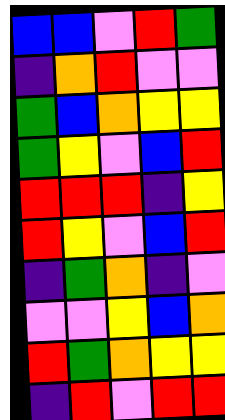[["blue", "blue", "violet", "red", "green"], ["indigo", "orange", "red", "violet", "violet"], ["green", "blue", "orange", "yellow", "yellow"], ["green", "yellow", "violet", "blue", "red"], ["red", "red", "red", "indigo", "yellow"], ["red", "yellow", "violet", "blue", "red"], ["indigo", "green", "orange", "indigo", "violet"], ["violet", "violet", "yellow", "blue", "orange"], ["red", "green", "orange", "yellow", "yellow"], ["indigo", "red", "violet", "red", "red"]]